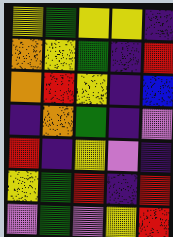[["yellow", "green", "yellow", "yellow", "indigo"], ["orange", "yellow", "green", "indigo", "red"], ["orange", "red", "yellow", "indigo", "blue"], ["indigo", "orange", "green", "indigo", "violet"], ["red", "indigo", "yellow", "violet", "indigo"], ["yellow", "green", "red", "indigo", "red"], ["violet", "green", "violet", "yellow", "red"]]